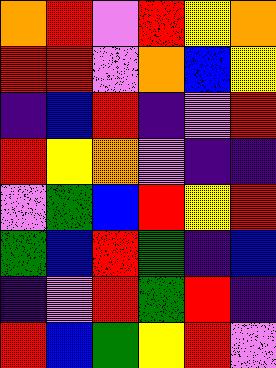[["orange", "red", "violet", "red", "yellow", "orange"], ["red", "red", "violet", "orange", "blue", "yellow"], ["indigo", "blue", "red", "indigo", "violet", "red"], ["red", "yellow", "orange", "violet", "indigo", "indigo"], ["violet", "green", "blue", "red", "yellow", "red"], ["green", "blue", "red", "green", "indigo", "blue"], ["indigo", "violet", "red", "green", "red", "indigo"], ["red", "blue", "green", "yellow", "red", "violet"]]